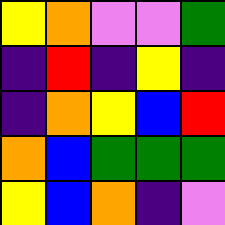[["yellow", "orange", "violet", "violet", "green"], ["indigo", "red", "indigo", "yellow", "indigo"], ["indigo", "orange", "yellow", "blue", "red"], ["orange", "blue", "green", "green", "green"], ["yellow", "blue", "orange", "indigo", "violet"]]